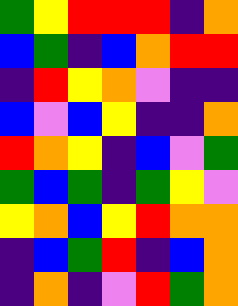[["green", "yellow", "red", "red", "red", "indigo", "orange"], ["blue", "green", "indigo", "blue", "orange", "red", "red"], ["indigo", "red", "yellow", "orange", "violet", "indigo", "indigo"], ["blue", "violet", "blue", "yellow", "indigo", "indigo", "orange"], ["red", "orange", "yellow", "indigo", "blue", "violet", "green"], ["green", "blue", "green", "indigo", "green", "yellow", "violet"], ["yellow", "orange", "blue", "yellow", "red", "orange", "orange"], ["indigo", "blue", "green", "red", "indigo", "blue", "orange"], ["indigo", "orange", "indigo", "violet", "red", "green", "orange"]]